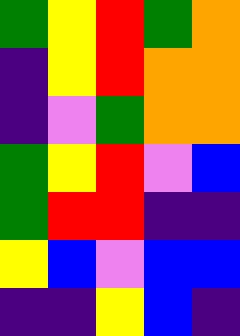[["green", "yellow", "red", "green", "orange"], ["indigo", "yellow", "red", "orange", "orange"], ["indigo", "violet", "green", "orange", "orange"], ["green", "yellow", "red", "violet", "blue"], ["green", "red", "red", "indigo", "indigo"], ["yellow", "blue", "violet", "blue", "blue"], ["indigo", "indigo", "yellow", "blue", "indigo"]]